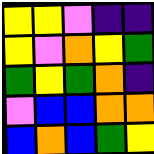[["yellow", "yellow", "violet", "indigo", "indigo"], ["yellow", "violet", "orange", "yellow", "green"], ["green", "yellow", "green", "orange", "indigo"], ["violet", "blue", "blue", "orange", "orange"], ["blue", "orange", "blue", "green", "yellow"]]